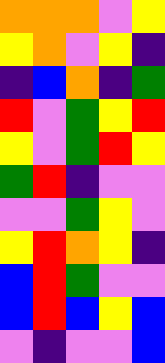[["orange", "orange", "orange", "violet", "yellow"], ["yellow", "orange", "violet", "yellow", "indigo"], ["indigo", "blue", "orange", "indigo", "green"], ["red", "violet", "green", "yellow", "red"], ["yellow", "violet", "green", "red", "yellow"], ["green", "red", "indigo", "violet", "violet"], ["violet", "violet", "green", "yellow", "violet"], ["yellow", "red", "orange", "yellow", "indigo"], ["blue", "red", "green", "violet", "violet"], ["blue", "red", "blue", "yellow", "blue"], ["violet", "indigo", "violet", "violet", "blue"]]